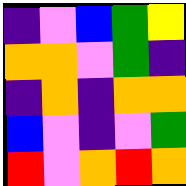[["indigo", "violet", "blue", "green", "yellow"], ["orange", "orange", "violet", "green", "indigo"], ["indigo", "orange", "indigo", "orange", "orange"], ["blue", "violet", "indigo", "violet", "green"], ["red", "violet", "orange", "red", "orange"]]